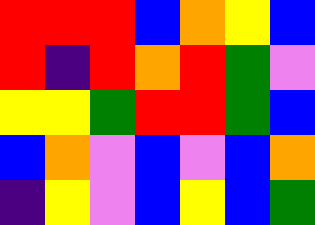[["red", "red", "red", "blue", "orange", "yellow", "blue"], ["red", "indigo", "red", "orange", "red", "green", "violet"], ["yellow", "yellow", "green", "red", "red", "green", "blue"], ["blue", "orange", "violet", "blue", "violet", "blue", "orange"], ["indigo", "yellow", "violet", "blue", "yellow", "blue", "green"]]